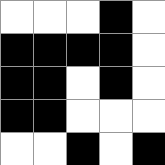[["white", "white", "white", "black", "white"], ["black", "black", "black", "black", "white"], ["black", "black", "white", "black", "white"], ["black", "black", "white", "white", "white"], ["white", "white", "black", "white", "black"]]